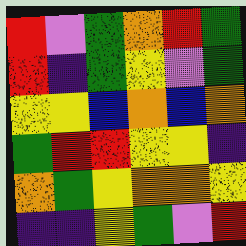[["red", "violet", "green", "orange", "red", "green"], ["red", "indigo", "green", "yellow", "violet", "green"], ["yellow", "yellow", "blue", "orange", "blue", "orange"], ["green", "red", "red", "yellow", "yellow", "indigo"], ["orange", "green", "yellow", "orange", "orange", "yellow"], ["indigo", "indigo", "yellow", "green", "violet", "red"]]